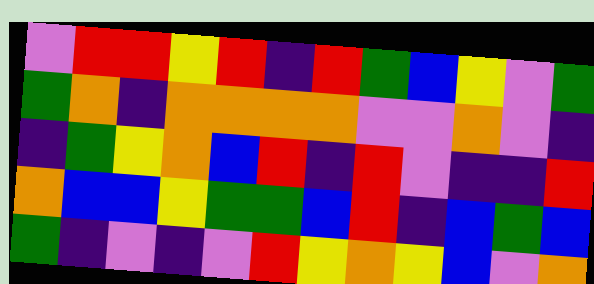[["violet", "red", "red", "yellow", "red", "indigo", "red", "green", "blue", "yellow", "violet", "green"], ["green", "orange", "indigo", "orange", "orange", "orange", "orange", "violet", "violet", "orange", "violet", "indigo"], ["indigo", "green", "yellow", "orange", "blue", "red", "indigo", "red", "violet", "indigo", "indigo", "red"], ["orange", "blue", "blue", "yellow", "green", "green", "blue", "red", "indigo", "blue", "green", "blue"], ["green", "indigo", "violet", "indigo", "violet", "red", "yellow", "orange", "yellow", "blue", "violet", "orange"]]